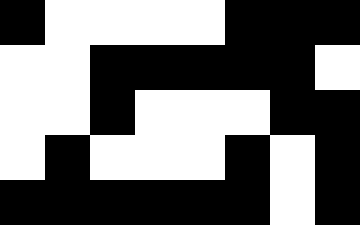[["black", "white", "white", "white", "white", "black", "black", "black"], ["white", "white", "black", "black", "black", "black", "black", "white"], ["white", "white", "black", "white", "white", "white", "black", "black"], ["white", "black", "white", "white", "white", "black", "white", "black"], ["black", "black", "black", "black", "black", "black", "white", "black"]]